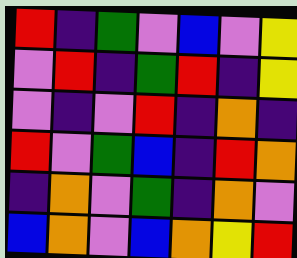[["red", "indigo", "green", "violet", "blue", "violet", "yellow"], ["violet", "red", "indigo", "green", "red", "indigo", "yellow"], ["violet", "indigo", "violet", "red", "indigo", "orange", "indigo"], ["red", "violet", "green", "blue", "indigo", "red", "orange"], ["indigo", "orange", "violet", "green", "indigo", "orange", "violet"], ["blue", "orange", "violet", "blue", "orange", "yellow", "red"]]